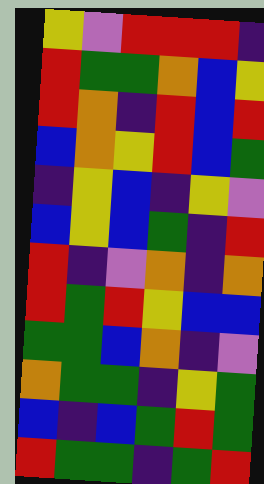[["yellow", "violet", "red", "red", "red", "indigo"], ["red", "green", "green", "orange", "blue", "yellow"], ["red", "orange", "indigo", "red", "blue", "red"], ["blue", "orange", "yellow", "red", "blue", "green"], ["indigo", "yellow", "blue", "indigo", "yellow", "violet"], ["blue", "yellow", "blue", "green", "indigo", "red"], ["red", "indigo", "violet", "orange", "indigo", "orange"], ["red", "green", "red", "yellow", "blue", "blue"], ["green", "green", "blue", "orange", "indigo", "violet"], ["orange", "green", "green", "indigo", "yellow", "green"], ["blue", "indigo", "blue", "green", "red", "green"], ["red", "green", "green", "indigo", "green", "red"]]